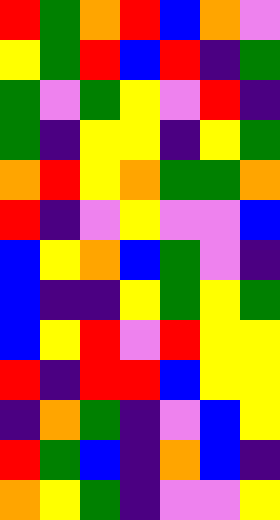[["red", "green", "orange", "red", "blue", "orange", "violet"], ["yellow", "green", "red", "blue", "red", "indigo", "green"], ["green", "violet", "green", "yellow", "violet", "red", "indigo"], ["green", "indigo", "yellow", "yellow", "indigo", "yellow", "green"], ["orange", "red", "yellow", "orange", "green", "green", "orange"], ["red", "indigo", "violet", "yellow", "violet", "violet", "blue"], ["blue", "yellow", "orange", "blue", "green", "violet", "indigo"], ["blue", "indigo", "indigo", "yellow", "green", "yellow", "green"], ["blue", "yellow", "red", "violet", "red", "yellow", "yellow"], ["red", "indigo", "red", "red", "blue", "yellow", "yellow"], ["indigo", "orange", "green", "indigo", "violet", "blue", "yellow"], ["red", "green", "blue", "indigo", "orange", "blue", "indigo"], ["orange", "yellow", "green", "indigo", "violet", "violet", "yellow"]]